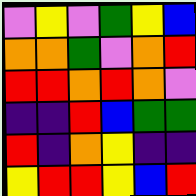[["violet", "yellow", "violet", "green", "yellow", "blue"], ["orange", "orange", "green", "violet", "orange", "red"], ["red", "red", "orange", "red", "orange", "violet"], ["indigo", "indigo", "red", "blue", "green", "green"], ["red", "indigo", "orange", "yellow", "indigo", "indigo"], ["yellow", "red", "red", "yellow", "blue", "red"]]